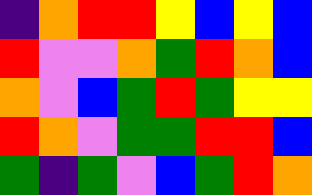[["indigo", "orange", "red", "red", "yellow", "blue", "yellow", "blue"], ["red", "violet", "violet", "orange", "green", "red", "orange", "blue"], ["orange", "violet", "blue", "green", "red", "green", "yellow", "yellow"], ["red", "orange", "violet", "green", "green", "red", "red", "blue"], ["green", "indigo", "green", "violet", "blue", "green", "red", "orange"]]